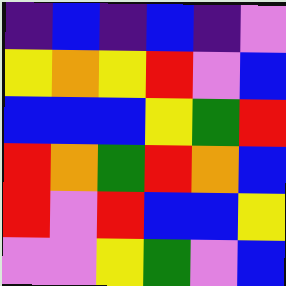[["indigo", "blue", "indigo", "blue", "indigo", "violet"], ["yellow", "orange", "yellow", "red", "violet", "blue"], ["blue", "blue", "blue", "yellow", "green", "red"], ["red", "orange", "green", "red", "orange", "blue"], ["red", "violet", "red", "blue", "blue", "yellow"], ["violet", "violet", "yellow", "green", "violet", "blue"]]